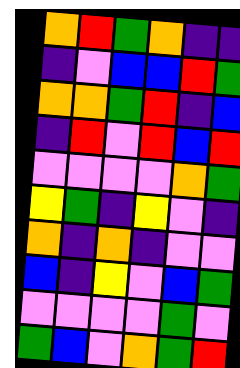[["orange", "red", "green", "orange", "indigo", "indigo"], ["indigo", "violet", "blue", "blue", "red", "green"], ["orange", "orange", "green", "red", "indigo", "blue"], ["indigo", "red", "violet", "red", "blue", "red"], ["violet", "violet", "violet", "violet", "orange", "green"], ["yellow", "green", "indigo", "yellow", "violet", "indigo"], ["orange", "indigo", "orange", "indigo", "violet", "violet"], ["blue", "indigo", "yellow", "violet", "blue", "green"], ["violet", "violet", "violet", "violet", "green", "violet"], ["green", "blue", "violet", "orange", "green", "red"]]